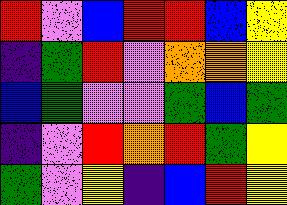[["red", "violet", "blue", "red", "red", "blue", "yellow"], ["indigo", "green", "red", "violet", "orange", "orange", "yellow"], ["blue", "green", "violet", "violet", "green", "blue", "green"], ["indigo", "violet", "red", "orange", "red", "green", "yellow"], ["green", "violet", "yellow", "indigo", "blue", "red", "yellow"]]